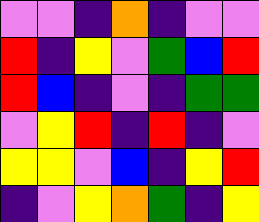[["violet", "violet", "indigo", "orange", "indigo", "violet", "violet"], ["red", "indigo", "yellow", "violet", "green", "blue", "red"], ["red", "blue", "indigo", "violet", "indigo", "green", "green"], ["violet", "yellow", "red", "indigo", "red", "indigo", "violet"], ["yellow", "yellow", "violet", "blue", "indigo", "yellow", "red"], ["indigo", "violet", "yellow", "orange", "green", "indigo", "yellow"]]